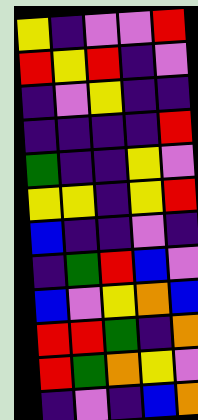[["yellow", "indigo", "violet", "violet", "red"], ["red", "yellow", "red", "indigo", "violet"], ["indigo", "violet", "yellow", "indigo", "indigo"], ["indigo", "indigo", "indigo", "indigo", "red"], ["green", "indigo", "indigo", "yellow", "violet"], ["yellow", "yellow", "indigo", "yellow", "red"], ["blue", "indigo", "indigo", "violet", "indigo"], ["indigo", "green", "red", "blue", "violet"], ["blue", "violet", "yellow", "orange", "blue"], ["red", "red", "green", "indigo", "orange"], ["red", "green", "orange", "yellow", "violet"], ["indigo", "violet", "indigo", "blue", "orange"]]